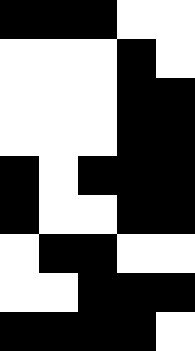[["black", "black", "black", "white", "white"], ["white", "white", "white", "black", "white"], ["white", "white", "white", "black", "black"], ["white", "white", "white", "black", "black"], ["black", "white", "black", "black", "black"], ["black", "white", "white", "black", "black"], ["white", "black", "black", "white", "white"], ["white", "white", "black", "black", "black"], ["black", "black", "black", "black", "white"]]